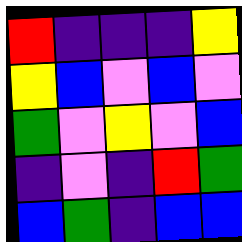[["red", "indigo", "indigo", "indigo", "yellow"], ["yellow", "blue", "violet", "blue", "violet"], ["green", "violet", "yellow", "violet", "blue"], ["indigo", "violet", "indigo", "red", "green"], ["blue", "green", "indigo", "blue", "blue"]]